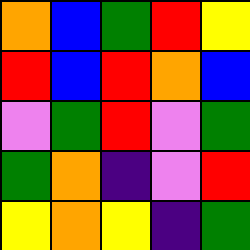[["orange", "blue", "green", "red", "yellow"], ["red", "blue", "red", "orange", "blue"], ["violet", "green", "red", "violet", "green"], ["green", "orange", "indigo", "violet", "red"], ["yellow", "orange", "yellow", "indigo", "green"]]